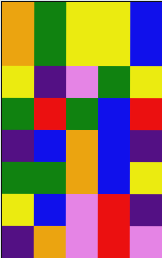[["orange", "green", "yellow", "yellow", "blue"], ["orange", "green", "yellow", "yellow", "blue"], ["yellow", "indigo", "violet", "green", "yellow"], ["green", "red", "green", "blue", "red"], ["indigo", "blue", "orange", "blue", "indigo"], ["green", "green", "orange", "blue", "yellow"], ["yellow", "blue", "violet", "red", "indigo"], ["indigo", "orange", "violet", "red", "violet"]]